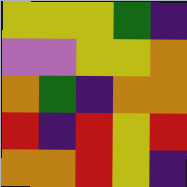[["yellow", "yellow", "yellow", "green", "indigo"], ["violet", "violet", "yellow", "yellow", "orange"], ["orange", "green", "indigo", "orange", "orange"], ["red", "indigo", "red", "yellow", "red"], ["orange", "orange", "red", "yellow", "indigo"]]